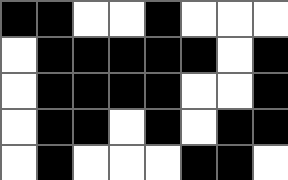[["black", "black", "white", "white", "black", "white", "white", "white"], ["white", "black", "black", "black", "black", "black", "white", "black"], ["white", "black", "black", "black", "black", "white", "white", "black"], ["white", "black", "black", "white", "black", "white", "black", "black"], ["white", "black", "white", "white", "white", "black", "black", "white"]]